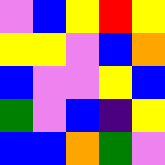[["violet", "blue", "yellow", "red", "yellow"], ["yellow", "yellow", "violet", "blue", "orange"], ["blue", "violet", "violet", "yellow", "blue"], ["green", "violet", "blue", "indigo", "yellow"], ["blue", "blue", "orange", "green", "violet"]]